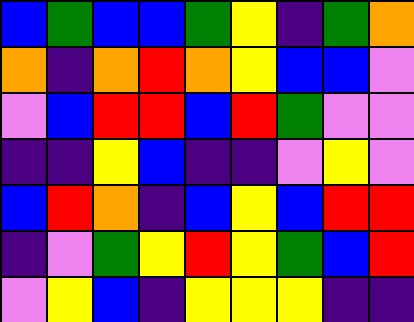[["blue", "green", "blue", "blue", "green", "yellow", "indigo", "green", "orange"], ["orange", "indigo", "orange", "red", "orange", "yellow", "blue", "blue", "violet"], ["violet", "blue", "red", "red", "blue", "red", "green", "violet", "violet"], ["indigo", "indigo", "yellow", "blue", "indigo", "indigo", "violet", "yellow", "violet"], ["blue", "red", "orange", "indigo", "blue", "yellow", "blue", "red", "red"], ["indigo", "violet", "green", "yellow", "red", "yellow", "green", "blue", "red"], ["violet", "yellow", "blue", "indigo", "yellow", "yellow", "yellow", "indigo", "indigo"]]